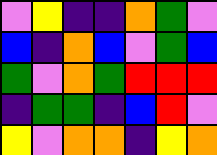[["violet", "yellow", "indigo", "indigo", "orange", "green", "violet"], ["blue", "indigo", "orange", "blue", "violet", "green", "blue"], ["green", "violet", "orange", "green", "red", "red", "red"], ["indigo", "green", "green", "indigo", "blue", "red", "violet"], ["yellow", "violet", "orange", "orange", "indigo", "yellow", "orange"]]